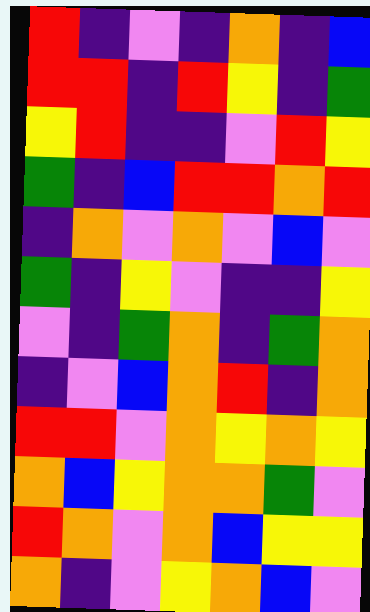[["red", "indigo", "violet", "indigo", "orange", "indigo", "blue"], ["red", "red", "indigo", "red", "yellow", "indigo", "green"], ["yellow", "red", "indigo", "indigo", "violet", "red", "yellow"], ["green", "indigo", "blue", "red", "red", "orange", "red"], ["indigo", "orange", "violet", "orange", "violet", "blue", "violet"], ["green", "indigo", "yellow", "violet", "indigo", "indigo", "yellow"], ["violet", "indigo", "green", "orange", "indigo", "green", "orange"], ["indigo", "violet", "blue", "orange", "red", "indigo", "orange"], ["red", "red", "violet", "orange", "yellow", "orange", "yellow"], ["orange", "blue", "yellow", "orange", "orange", "green", "violet"], ["red", "orange", "violet", "orange", "blue", "yellow", "yellow"], ["orange", "indigo", "violet", "yellow", "orange", "blue", "violet"]]